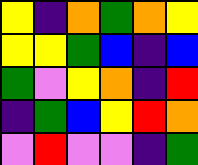[["yellow", "indigo", "orange", "green", "orange", "yellow"], ["yellow", "yellow", "green", "blue", "indigo", "blue"], ["green", "violet", "yellow", "orange", "indigo", "red"], ["indigo", "green", "blue", "yellow", "red", "orange"], ["violet", "red", "violet", "violet", "indigo", "green"]]